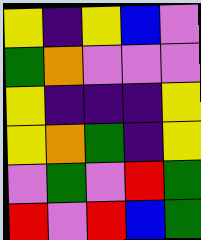[["yellow", "indigo", "yellow", "blue", "violet"], ["green", "orange", "violet", "violet", "violet"], ["yellow", "indigo", "indigo", "indigo", "yellow"], ["yellow", "orange", "green", "indigo", "yellow"], ["violet", "green", "violet", "red", "green"], ["red", "violet", "red", "blue", "green"]]